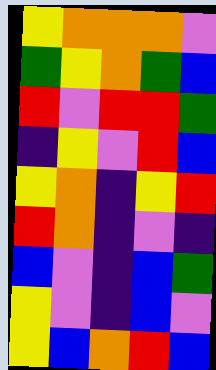[["yellow", "orange", "orange", "orange", "violet"], ["green", "yellow", "orange", "green", "blue"], ["red", "violet", "red", "red", "green"], ["indigo", "yellow", "violet", "red", "blue"], ["yellow", "orange", "indigo", "yellow", "red"], ["red", "orange", "indigo", "violet", "indigo"], ["blue", "violet", "indigo", "blue", "green"], ["yellow", "violet", "indigo", "blue", "violet"], ["yellow", "blue", "orange", "red", "blue"]]